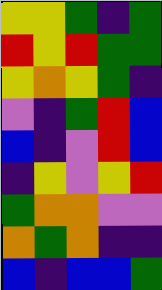[["yellow", "yellow", "green", "indigo", "green"], ["red", "yellow", "red", "green", "green"], ["yellow", "orange", "yellow", "green", "indigo"], ["violet", "indigo", "green", "red", "blue"], ["blue", "indigo", "violet", "red", "blue"], ["indigo", "yellow", "violet", "yellow", "red"], ["green", "orange", "orange", "violet", "violet"], ["orange", "green", "orange", "indigo", "indigo"], ["blue", "indigo", "blue", "blue", "green"]]